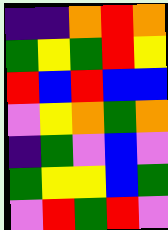[["indigo", "indigo", "orange", "red", "orange"], ["green", "yellow", "green", "red", "yellow"], ["red", "blue", "red", "blue", "blue"], ["violet", "yellow", "orange", "green", "orange"], ["indigo", "green", "violet", "blue", "violet"], ["green", "yellow", "yellow", "blue", "green"], ["violet", "red", "green", "red", "violet"]]